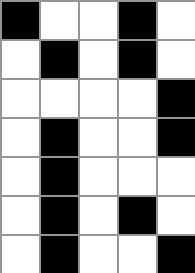[["black", "white", "white", "black", "white"], ["white", "black", "white", "black", "white"], ["white", "white", "white", "white", "black"], ["white", "black", "white", "white", "black"], ["white", "black", "white", "white", "white"], ["white", "black", "white", "black", "white"], ["white", "black", "white", "white", "black"]]